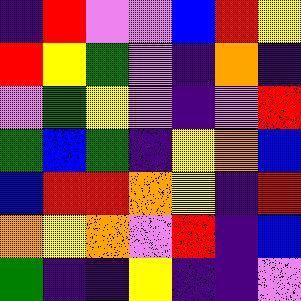[["indigo", "red", "violet", "violet", "blue", "red", "yellow"], ["red", "yellow", "green", "violet", "indigo", "orange", "indigo"], ["violet", "green", "yellow", "violet", "indigo", "violet", "red"], ["green", "blue", "green", "indigo", "yellow", "orange", "blue"], ["blue", "red", "red", "orange", "yellow", "indigo", "red"], ["orange", "yellow", "orange", "violet", "red", "indigo", "blue"], ["green", "indigo", "indigo", "yellow", "indigo", "indigo", "violet"]]